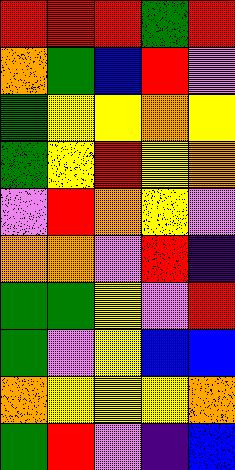[["red", "red", "red", "green", "red"], ["orange", "green", "blue", "red", "violet"], ["green", "yellow", "yellow", "orange", "yellow"], ["green", "yellow", "red", "yellow", "orange"], ["violet", "red", "orange", "yellow", "violet"], ["orange", "orange", "violet", "red", "indigo"], ["green", "green", "yellow", "violet", "red"], ["green", "violet", "yellow", "blue", "blue"], ["orange", "yellow", "yellow", "yellow", "orange"], ["green", "red", "violet", "indigo", "blue"]]